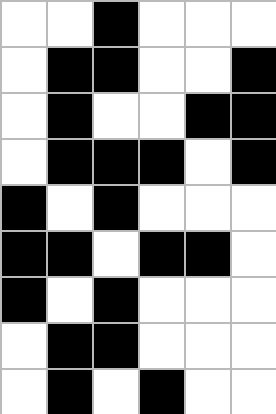[["white", "white", "black", "white", "white", "white"], ["white", "black", "black", "white", "white", "black"], ["white", "black", "white", "white", "black", "black"], ["white", "black", "black", "black", "white", "black"], ["black", "white", "black", "white", "white", "white"], ["black", "black", "white", "black", "black", "white"], ["black", "white", "black", "white", "white", "white"], ["white", "black", "black", "white", "white", "white"], ["white", "black", "white", "black", "white", "white"]]